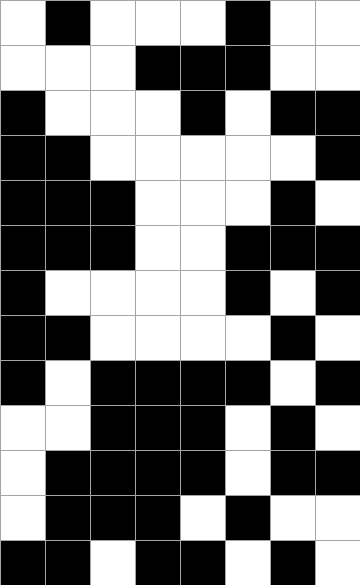[["white", "black", "white", "white", "white", "black", "white", "white"], ["white", "white", "white", "black", "black", "black", "white", "white"], ["black", "white", "white", "white", "black", "white", "black", "black"], ["black", "black", "white", "white", "white", "white", "white", "black"], ["black", "black", "black", "white", "white", "white", "black", "white"], ["black", "black", "black", "white", "white", "black", "black", "black"], ["black", "white", "white", "white", "white", "black", "white", "black"], ["black", "black", "white", "white", "white", "white", "black", "white"], ["black", "white", "black", "black", "black", "black", "white", "black"], ["white", "white", "black", "black", "black", "white", "black", "white"], ["white", "black", "black", "black", "black", "white", "black", "black"], ["white", "black", "black", "black", "white", "black", "white", "white"], ["black", "black", "white", "black", "black", "white", "black", "white"]]